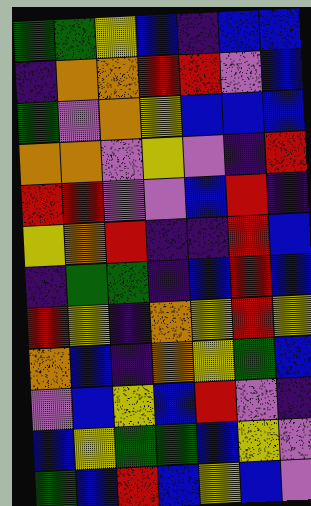[["green", "green", "yellow", "blue", "indigo", "blue", "blue"], ["indigo", "orange", "orange", "red", "red", "violet", "blue"], ["green", "violet", "orange", "yellow", "blue", "blue", "blue"], ["orange", "orange", "violet", "yellow", "violet", "indigo", "red"], ["red", "red", "violet", "violet", "blue", "red", "indigo"], ["yellow", "orange", "red", "indigo", "indigo", "red", "blue"], ["indigo", "green", "green", "indigo", "blue", "red", "blue"], ["red", "yellow", "indigo", "orange", "yellow", "red", "yellow"], ["orange", "blue", "indigo", "orange", "yellow", "green", "blue"], ["violet", "blue", "yellow", "blue", "red", "violet", "indigo"], ["blue", "yellow", "green", "green", "blue", "yellow", "violet"], ["green", "blue", "red", "blue", "yellow", "blue", "violet"]]